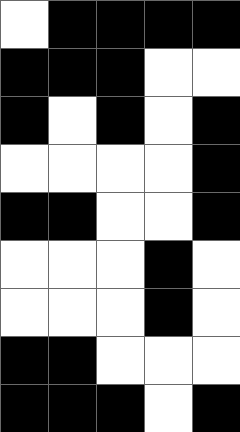[["white", "black", "black", "black", "black"], ["black", "black", "black", "white", "white"], ["black", "white", "black", "white", "black"], ["white", "white", "white", "white", "black"], ["black", "black", "white", "white", "black"], ["white", "white", "white", "black", "white"], ["white", "white", "white", "black", "white"], ["black", "black", "white", "white", "white"], ["black", "black", "black", "white", "black"]]